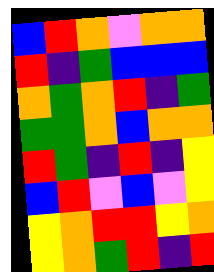[["blue", "red", "orange", "violet", "orange", "orange"], ["red", "indigo", "green", "blue", "blue", "blue"], ["orange", "green", "orange", "red", "indigo", "green"], ["green", "green", "orange", "blue", "orange", "orange"], ["red", "green", "indigo", "red", "indigo", "yellow"], ["blue", "red", "violet", "blue", "violet", "yellow"], ["yellow", "orange", "red", "red", "yellow", "orange"], ["yellow", "orange", "green", "red", "indigo", "red"]]